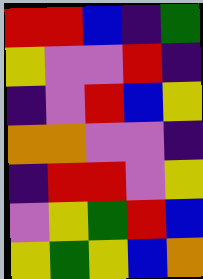[["red", "red", "blue", "indigo", "green"], ["yellow", "violet", "violet", "red", "indigo"], ["indigo", "violet", "red", "blue", "yellow"], ["orange", "orange", "violet", "violet", "indigo"], ["indigo", "red", "red", "violet", "yellow"], ["violet", "yellow", "green", "red", "blue"], ["yellow", "green", "yellow", "blue", "orange"]]